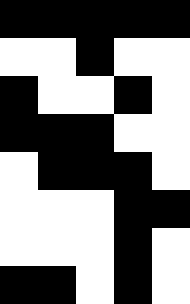[["black", "black", "black", "black", "black"], ["white", "white", "black", "white", "white"], ["black", "white", "white", "black", "white"], ["black", "black", "black", "white", "white"], ["white", "black", "black", "black", "white"], ["white", "white", "white", "black", "black"], ["white", "white", "white", "black", "white"], ["black", "black", "white", "black", "white"]]